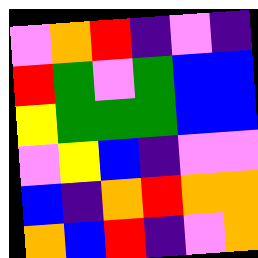[["violet", "orange", "red", "indigo", "violet", "indigo"], ["red", "green", "violet", "green", "blue", "blue"], ["yellow", "green", "green", "green", "blue", "blue"], ["violet", "yellow", "blue", "indigo", "violet", "violet"], ["blue", "indigo", "orange", "red", "orange", "orange"], ["orange", "blue", "red", "indigo", "violet", "orange"]]